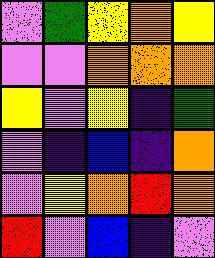[["violet", "green", "yellow", "orange", "yellow"], ["violet", "violet", "orange", "orange", "orange"], ["yellow", "violet", "yellow", "indigo", "green"], ["violet", "indigo", "blue", "indigo", "orange"], ["violet", "yellow", "orange", "red", "orange"], ["red", "violet", "blue", "indigo", "violet"]]